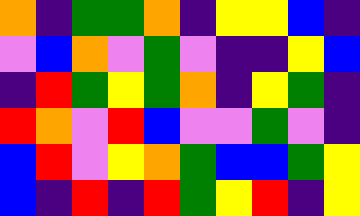[["orange", "indigo", "green", "green", "orange", "indigo", "yellow", "yellow", "blue", "indigo"], ["violet", "blue", "orange", "violet", "green", "violet", "indigo", "indigo", "yellow", "blue"], ["indigo", "red", "green", "yellow", "green", "orange", "indigo", "yellow", "green", "indigo"], ["red", "orange", "violet", "red", "blue", "violet", "violet", "green", "violet", "indigo"], ["blue", "red", "violet", "yellow", "orange", "green", "blue", "blue", "green", "yellow"], ["blue", "indigo", "red", "indigo", "red", "green", "yellow", "red", "indigo", "yellow"]]